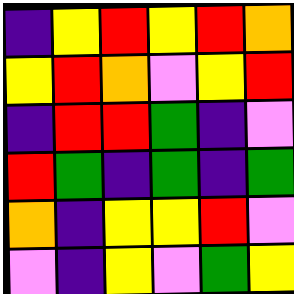[["indigo", "yellow", "red", "yellow", "red", "orange"], ["yellow", "red", "orange", "violet", "yellow", "red"], ["indigo", "red", "red", "green", "indigo", "violet"], ["red", "green", "indigo", "green", "indigo", "green"], ["orange", "indigo", "yellow", "yellow", "red", "violet"], ["violet", "indigo", "yellow", "violet", "green", "yellow"]]